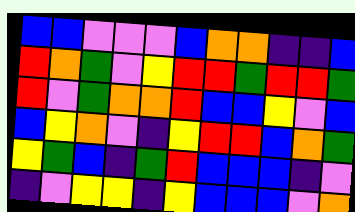[["blue", "blue", "violet", "violet", "violet", "blue", "orange", "orange", "indigo", "indigo", "blue"], ["red", "orange", "green", "violet", "yellow", "red", "red", "green", "red", "red", "green"], ["red", "violet", "green", "orange", "orange", "red", "blue", "blue", "yellow", "violet", "blue"], ["blue", "yellow", "orange", "violet", "indigo", "yellow", "red", "red", "blue", "orange", "green"], ["yellow", "green", "blue", "indigo", "green", "red", "blue", "blue", "blue", "indigo", "violet"], ["indigo", "violet", "yellow", "yellow", "indigo", "yellow", "blue", "blue", "blue", "violet", "orange"]]